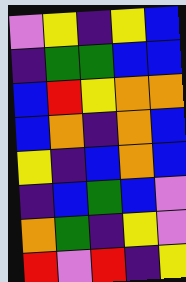[["violet", "yellow", "indigo", "yellow", "blue"], ["indigo", "green", "green", "blue", "blue"], ["blue", "red", "yellow", "orange", "orange"], ["blue", "orange", "indigo", "orange", "blue"], ["yellow", "indigo", "blue", "orange", "blue"], ["indigo", "blue", "green", "blue", "violet"], ["orange", "green", "indigo", "yellow", "violet"], ["red", "violet", "red", "indigo", "yellow"]]